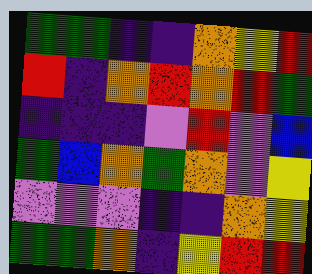[["green", "green", "indigo", "indigo", "orange", "yellow", "red"], ["red", "indigo", "orange", "red", "orange", "red", "green"], ["indigo", "indigo", "indigo", "violet", "red", "violet", "blue"], ["green", "blue", "orange", "green", "orange", "violet", "yellow"], ["violet", "violet", "violet", "indigo", "indigo", "orange", "yellow"], ["green", "green", "orange", "indigo", "yellow", "red", "red"]]